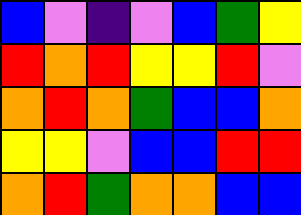[["blue", "violet", "indigo", "violet", "blue", "green", "yellow"], ["red", "orange", "red", "yellow", "yellow", "red", "violet"], ["orange", "red", "orange", "green", "blue", "blue", "orange"], ["yellow", "yellow", "violet", "blue", "blue", "red", "red"], ["orange", "red", "green", "orange", "orange", "blue", "blue"]]